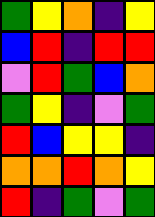[["green", "yellow", "orange", "indigo", "yellow"], ["blue", "red", "indigo", "red", "red"], ["violet", "red", "green", "blue", "orange"], ["green", "yellow", "indigo", "violet", "green"], ["red", "blue", "yellow", "yellow", "indigo"], ["orange", "orange", "red", "orange", "yellow"], ["red", "indigo", "green", "violet", "green"]]